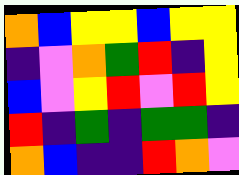[["orange", "blue", "yellow", "yellow", "blue", "yellow", "yellow"], ["indigo", "violet", "orange", "green", "red", "indigo", "yellow"], ["blue", "violet", "yellow", "red", "violet", "red", "yellow"], ["red", "indigo", "green", "indigo", "green", "green", "indigo"], ["orange", "blue", "indigo", "indigo", "red", "orange", "violet"]]